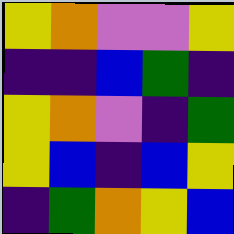[["yellow", "orange", "violet", "violet", "yellow"], ["indigo", "indigo", "blue", "green", "indigo"], ["yellow", "orange", "violet", "indigo", "green"], ["yellow", "blue", "indigo", "blue", "yellow"], ["indigo", "green", "orange", "yellow", "blue"]]